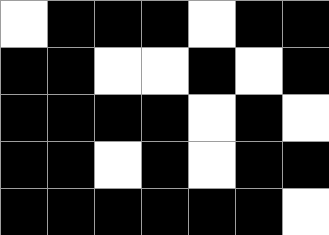[["white", "black", "black", "black", "white", "black", "black"], ["black", "black", "white", "white", "black", "white", "black"], ["black", "black", "black", "black", "white", "black", "white"], ["black", "black", "white", "black", "white", "black", "black"], ["black", "black", "black", "black", "black", "black", "white"]]